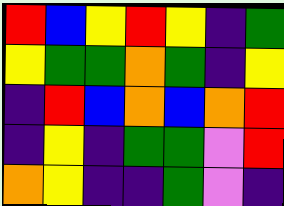[["red", "blue", "yellow", "red", "yellow", "indigo", "green"], ["yellow", "green", "green", "orange", "green", "indigo", "yellow"], ["indigo", "red", "blue", "orange", "blue", "orange", "red"], ["indigo", "yellow", "indigo", "green", "green", "violet", "red"], ["orange", "yellow", "indigo", "indigo", "green", "violet", "indigo"]]